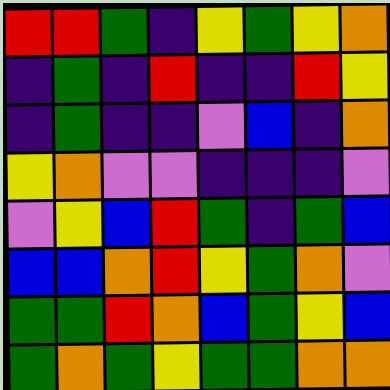[["red", "red", "green", "indigo", "yellow", "green", "yellow", "orange"], ["indigo", "green", "indigo", "red", "indigo", "indigo", "red", "yellow"], ["indigo", "green", "indigo", "indigo", "violet", "blue", "indigo", "orange"], ["yellow", "orange", "violet", "violet", "indigo", "indigo", "indigo", "violet"], ["violet", "yellow", "blue", "red", "green", "indigo", "green", "blue"], ["blue", "blue", "orange", "red", "yellow", "green", "orange", "violet"], ["green", "green", "red", "orange", "blue", "green", "yellow", "blue"], ["green", "orange", "green", "yellow", "green", "green", "orange", "orange"]]